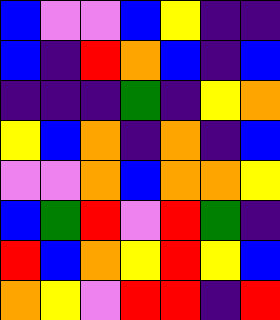[["blue", "violet", "violet", "blue", "yellow", "indigo", "indigo"], ["blue", "indigo", "red", "orange", "blue", "indigo", "blue"], ["indigo", "indigo", "indigo", "green", "indigo", "yellow", "orange"], ["yellow", "blue", "orange", "indigo", "orange", "indigo", "blue"], ["violet", "violet", "orange", "blue", "orange", "orange", "yellow"], ["blue", "green", "red", "violet", "red", "green", "indigo"], ["red", "blue", "orange", "yellow", "red", "yellow", "blue"], ["orange", "yellow", "violet", "red", "red", "indigo", "red"]]